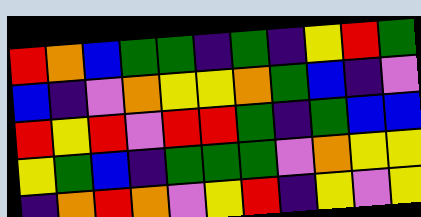[["red", "orange", "blue", "green", "green", "indigo", "green", "indigo", "yellow", "red", "green"], ["blue", "indigo", "violet", "orange", "yellow", "yellow", "orange", "green", "blue", "indigo", "violet"], ["red", "yellow", "red", "violet", "red", "red", "green", "indigo", "green", "blue", "blue"], ["yellow", "green", "blue", "indigo", "green", "green", "green", "violet", "orange", "yellow", "yellow"], ["indigo", "orange", "red", "orange", "violet", "yellow", "red", "indigo", "yellow", "violet", "yellow"]]